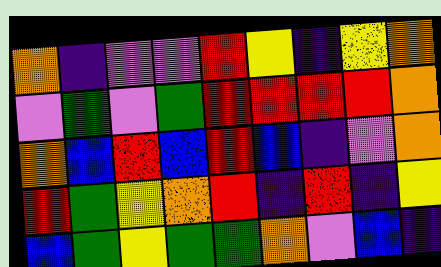[["orange", "indigo", "violet", "violet", "red", "yellow", "indigo", "yellow", "orange"], ["violet", "green", "violet", "green", "red", "red", "red", "red", "orange"], ["orange", "blue", "red", "blue", "red", "blue", "indigo", "violet", "orange"], ["red", "green", "yellow", "orange", "red", "indigo", "red", "indigo", "yellow"], ["blue", "green", "yellow", "green", "green", "orange", "violet", "blue", "indigo"]]